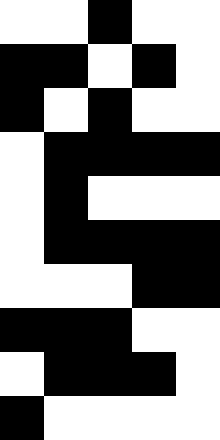[["white", "white", "black", "white", "white"], ["black", "black", "white", "black", "white"], ["black", "white", "black", "white", "white"], ["white", "black", "black", "black", "black"], ["white", "black", "white", "white", "white"], ["white", "black", "black", "black", "black"], ["white", "white", "white", "black", "black"], ["black", "black", "black", "white", "white"], ["white", "black", "black", "black", "white"], ["black", "white", "white", "white", "white"]]